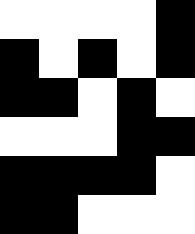[["white", "white", "white", "white", "black"], ["black", "white", "black", "white", "black"], ["black", "black", "white", "black", "white"], ["white", "white", "white", "black", "black"], ["black", "black", "black", "black", "white"], ["black", "black", "white", "white", "white"]]